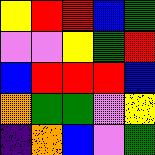[["yellow", "red", "red", "blue", "green"], ["violet", "violet", "yellow", "green", "red"], ["blue", "red", "red", "red", "blue"], ["orange", "green", "green", "violet", "yellow"], ["indigo", "orange", "blue", "violet", "green"]]